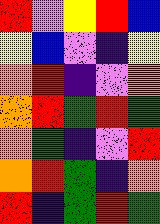[["red", "violet", "yellow", "red", "blue"], ["yellow", "blue", "violet", "indigo", "yellow"], ["orange", "red", "indigo", "violet", "orange"], ["orange", "red", "green", "red", "green"], ["orange", "green", "indigo", "violet", "red"], ["orange", "red", "green", "indigo", "orange"], ["red", "indigo", "green", "red", "green"]]